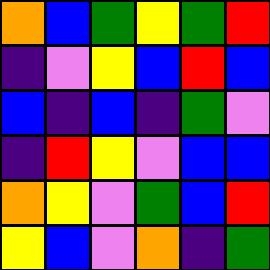[["orange", "blue", "green", "yellow", "green", "red"], ["indigo", "violet", "yellow", "blue", "red", "blue"], ["blue", "indigo", "blue", "indigo", "green", "violet"], ["indigo", "red", "yellow", "violet", "blue", "blue"], ["orange", "yellow", "violet", "green", "blue", "red"], ["yellow", "blue", "violet", "orange", "indigo", "green"]]